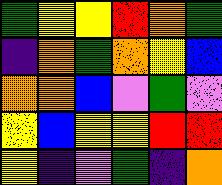[["green", "yellow", "yellow", "red", "orange", "green"], ["indigo", "orange", "green", "orange", "yellow", "blue"], ["orange", "orange", "blue", "violet", "green", "violet"], ["yellow", "blue", "yellow", "yellow", "red", "red"], ["yellow", "indigo", "violet", "green", "indigo", "orange"]]